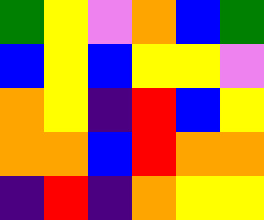[["green", "yellow", "violet", "orange", "blue", "green"], ["blue", "yellow", "blue", "yellow", "yellow", "violet"], ["orange", "yellow", "indigo", "red", "blue", "yellow"], ["orange", "orange", "blue", "red", "orange", "orange"], ["indigo", "red", "indigo", "orange", "yellow", "yellow"]]